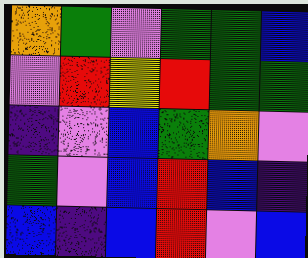[["orange", "green", "violet", "green", "green", "blue"], ["violet", "red", "yellow", "red", "green", "green"], ["indigo", "violet", "blue", "green", "orange", "violet"], ["green", "violet", "blue", "red", "blue", "indigo"], ["blue", "indigo", "blue", "red", "violet", "blue"]]